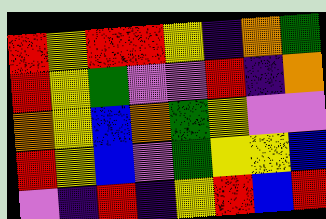[["red", "yellow", "red", "red", "yellow", "indigo", "orange", "green"], ["red", "yellow", "green", "violet", "violet", "red", "indigo", "orange"], ["orange", "yellow", "blue", "orange", "green", "yellow", "violet", "violet"], ["red", "yellow", "blue", "violet", "green", "yellow", "yellow", "blue"], ["violet", "indigo", "red", "indigo", "yellow", "red", "blue", "red"]]